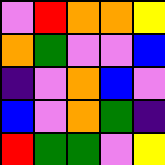[["violet", "red", "orange", "orange", "yellow"], ["orange", "green", "violet", "violet", "blue"], ["indigo", "violet", "orange", "blue", "violet"], ["blue", "violet", "orange", "green", "indigo"], ["red", "green", "green", "violet", "yellow"]]